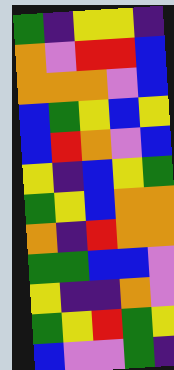[["green", "indigo", "yellow", "yellow", "indigo"], ["orange", "violet", "red", "red", "blue"], ["orange", "orange", "orange", "violet", "blue"], ["blue", "green", "yellow", "blue", "yellow"], ["blue", "red", "orange", "violet", "blue"], ["yellow", "indigo", "blue", "yellow", "green"], ["green", "yellow", "blue", "orange", "orange"], ["orange", "indigo", "red", "orange", "orange"], ["green", "green", "blue", "blue", "violet"], ["yellow", "indigo", "indigo", "orange", "violet"], ["green", "yellow", "red", "green", "yellow"], ["blue", "violet", "violet", "green", "indigo"]]